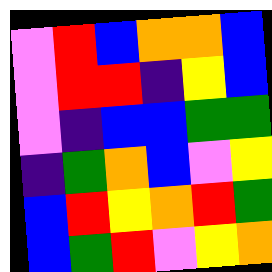[["violet", "red", "blue", "orange", "orange", "blue"], ["violet", "red", "red", "indigo", "yellow", "blue"], ["violet", "indigo", "blue", "blue", "green", "green"], ["indigo", "green", "orange", "blue", "violet", "yellow"], ["blue", "red", "yellow", "orange", "red", "green"], ["blue", "green", "red", "violet", "yellow", "orange"]]